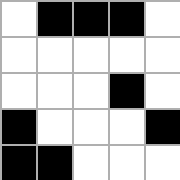[["white", "black", "black", "black", "white"], ["white", "white", "white", "white", "white"], ["white", "white", "white", "black", "white"], ["black", "white", "white", "white", "black"], ["black", "black", "white", "white", "white"]]